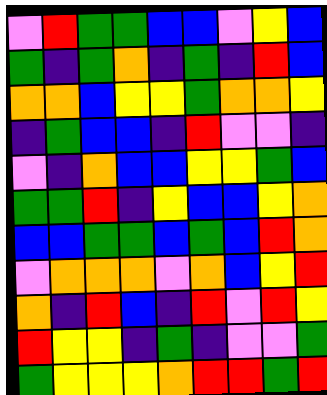[["violet", "red", "green", "green", "blue", "blue", "violet", "yellow", "blue"], ["green", "indigo", "green", "orange", "indigo", "green", "indigo", "red", "blue"], ["orange", "orange", "blue", "yellow", "yellow", "green", "orange", "orange", "yellow"], ["indigo", "green", "blue", "blue", "indigo", "red", "violet", "violet", "indigo"], ["violet", "indigo", "orange", "blue", "blue", "yellow", "yellow", "green", "blue"], ["green", "green", "red", "indigo", "yellow", "blue", "blue", "yellow", "orange"], ["blue", "blue", "green", "green", "blue", "green", "blue", "red", "orange"], ["violet", "orange", "orange", "orange", "violet", "orange", "blue", "yellow", "red"], ["orange", "indigo", "red", "blue", "indigo", "red", "violet", "red", "yellow"], ["red", "yellow", "yellow", "indigo", "green", "indigo", "violet", "violet", "green"], ["green", "yellow", "yellow", "yellow", "orange", "red", "red", "green", "red"]]